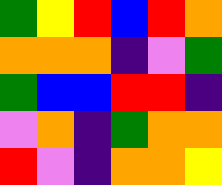[["green", "yellow", "red", "blue", "red", "orange"], ["orange", "orange", "orange", "indigo", "violet", "green"], ["green", "blue", "blue", "red", "red", "indigo"], ["violet", "orange", "indigo", "green", "orange", "orange"], ["red", "violet", "indigo", "orange", "orange", "yellow"]]